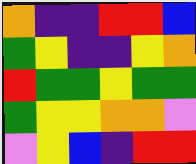[["orange", "indigo", "indigo", "red", "red", "blue"], ["green", "yellow", "indigo", "indigo", "yellow", "orange"], ["red", "green", "green", "yellow", "green", "green"], ["green", "yellow", "yellow", "orange", "orange", "violet"], ["violet", "yellow", "blue", "indigo", "red", "red"]]